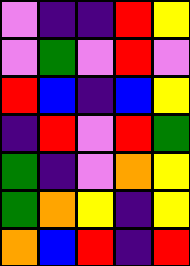[["violet", "indigo", "indigo", "red", "yellow"], ["violet", "green", "violet", "red", "violet"], ["red", "blue", "indigo", "blue", "yellow"], ["indigo", "red", "violet", "red", "green"], ["green", "indigo", "violet", "orange", "yellow"], ["green", "orange", "yellow", "indigo", "yellow"], ["orange", "blue", "red", "indigo", "red"]]